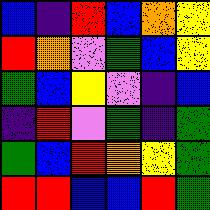[["blue", "indigo", "red", "blue", "orange", "yellow"], ["red", "orange", "violet", "green", "blue", "yellow"], ["green", "blue", "yellow", "violet", "indigo", "blue"], ["indigo", "red", "violet", "green", "indigo", "green"], ["green", "blue", "red", "orange", "yellow", "green"], ["red", "red", "blue", "blue", "red", "green"]]